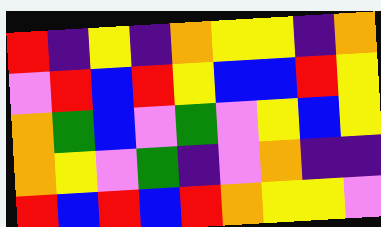[["red", "indigo", "yellow", "indigo", "orange", "yellow", "yellow", "indigo", "orange"], ["violet", "red", "blue", "red", "yellow", "blue", "blue", "red", "yellow"], ["orange", "green", "blue", "violet", "green", "violet", "yellow", "blue", "yellow"], ["orange", "yellow", "violet", "green", "indigo", "violet", "orange", "indigo", "indigo"], ["red", "blue", "red", "blue", "red", "orange", "yellow", "yellow", "violet"]]